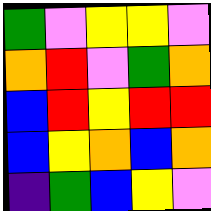[["green", "violet", "yellow", "yellow", "violet"], ["orange", "red", "violet", "green", "orange"], ["blue", "red", "yellow", "red", "red"], ["blue", "yellow", "orange", "blue", "orange"], ["indigo", "green", "blue", "yellow", "violet"]]